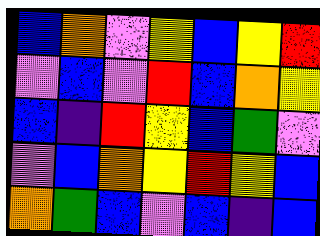[["blue", "orange", "violet", "yellow", "blue", "yellow", "red"], ["violet", "blue", "violet", "red", "blue", "orange", "yellow"], ["blue", "indigo", "red", "yellow", "blue", "green", "violet"], ["violet", "blue", "orange", "yellow", "red", "yellow", "blue"], ["orange", "green", "blue", "violet", "blue", "indigo", "blue"]]